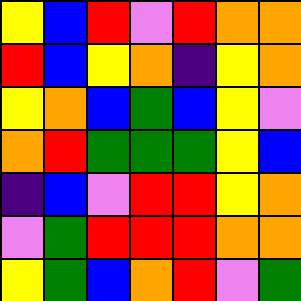[["yellow", "blue", "red", "violet", "red", "orange", "orange"], ["red", "blue", "yellow", "orange", "indigo", "yellow", "orange"], ["yellow", "orange", "blue", "green", "blue", "yellow", "violet"], ["orange", "red", "green", "green", "green", "yellow", "blue"], ["indigo", "blue", "violet", "red", "red", "yellow", "orange"], ["violet", "green", "red", "red", "red", "orange", "orange"], ["yellow", "green", "blue", "orange", "red", "violet", "green"]]